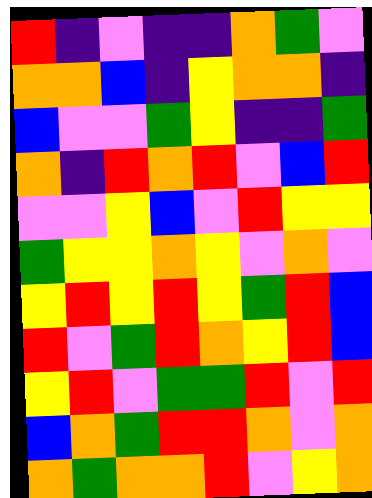[["red", "indigo", "violet", "indigo", "indigo", "orange", "green", "violet"], ["orange", "orange", "blue", "indigo", "yellow", "orange", "orange", "indigo"], ["blue", "violet", "violet", "green", "yellow", "indigo", "indigo", "green"], ["orange", "indigo", "red", "orange", "red", "violet", "blue", "red"], ["violet", "violet", "yellow", "blue", "violet", "red", "yellow", "yellow"], ["green", "yellow", "yellow", "orange", "yellow", "violet", "orange", "violet"], ["yellow", "red", "yellow", "red", "yellow", "green", "red", "blue"], ["red", "violet", "green", "red", "orange", "yellow", "red", "blue"], ["yellow", "red", "violet", "green", "green", "red", "violet", "red"], ["blue", "orange", "green", "red", "red", "orange", "violet", "orange"], ["orange", "green", "orange", "orange", "red", "violet", "yellow", "orange"]]